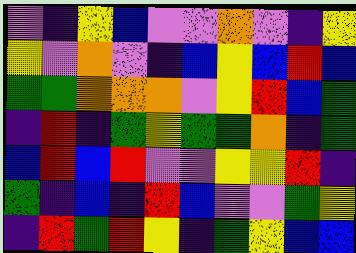[["violet", "indigo", "yellow", "blue", "violet", "violet", "orange", "violet", "indigo", "yellow"], ["yellow", "violet", "orange", "violet", "indigo", "blue", "yellow", "blue", "red", "blue"], ["green", "green", "orange", "orange", "orange", "violet", "yellow", "red", "blue", "green"], ["indigo", "red", "indigo", "green", "yellow", "green", "green", "orange", "indigo", "green"], ["blue", "red", "blue", "red", "violet", "violet", "yellow", "yellow", "red", "indigo"], ["green", "indigo", "blue", "indigo", "red", "blue", "violet", "violet", "green", "yellow"], ["indigo", "red", "green", "red", "yellow", "indigo", "green", "yellow", "blue", "blue"]]